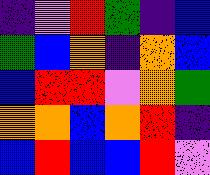[["indigo", "violet", "red", "green", "indigo", "blue"], ["green", "blue", "orange", "indigo", "orange", "blue"], ["blue", "red", "red", "violet", "orange", "green"], ["orange", "orange", "blue", "orange", "red", "indigo"], ["blue", "red", "blue", "blue", "red", "violet"]]